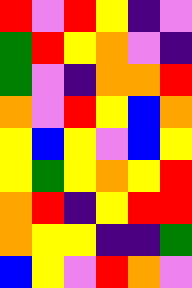[["red", "violet", "red", "yellow", "indigo", "violet"], ["green", "red", "yellow", "orange", "violet", "indigo"], ["green", "violet", "indigo", "orange", "orange", "red"], ["orange", "violet", "red", "yellow", "blue", "orange"], ["yellow", "blue", "yellow", "violet", "blue", "yellow"], ["yellow", "green", "yellow", "orange", "yellow", "red"], ["orange", "red", "indigo", "yellow", "red", "red"], ["orange", "yellow", "yellow", "indigo", "indigo", "green"], ["blue", "yellow", "violet", "red", "orange", "violet"]]